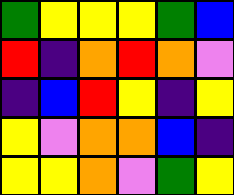[["green", "yellow", "yellow", "yellow", "green", "blue"], ["red", "indigo", "orange", "red", "orange", "violet"], ["indigo", "blue", "red", "yellow", "indigo", "yellow"], ["yellow", "violet", "orange", "orange", "blue", "indigo"], ["yellow", "yellow", "orange", "violet", "green", "yellow"]]